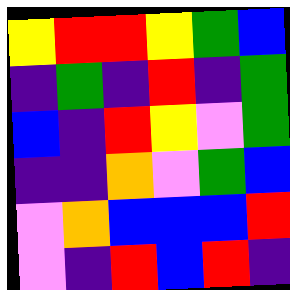[["yellow", "red", "red", "yellow", "green", "blue"], ["indigo", "green", "indigo", "red", "indigo", "green"], ["blue", "indigo", "red", "yellow", "violet", "green"], ["indigo", "indigo", "orange", "violet", "green", "blue"], ["violet", "orange", "blue", "blue", "blue", "red"], ["violet", "indigo", "red", "blue", "red", "indigo"]]